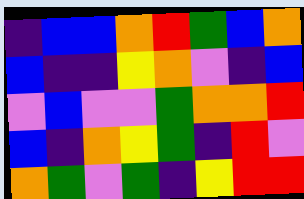[["indigo", "blue", "blue", "orange", "red", "green", "blue", "orange"], ["blue", "indigo", "indigo", "yellow", "orange", "violet", "indigo", "blue"], ["violet", "blue", "violet", "violet", "green", "orange", "orange", "red"], ["blue", "indigo", "orange", "yellow", "green", "indigo", "red", "violet"], ["orange", "green", "violet", "green", "indigo", "yellow", "red", "red"]]